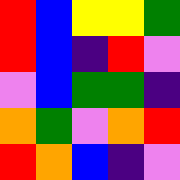[["red", "blue", "yellow", "yellow", "green"], ["red", "blue", "indigo", "red", "violet"], ["violet", "blue", "green", "green", "indigo"], ["orange", "green", "violet", "orange", "red"], ["red", "orange", "blue", "indigo", "violet"]]